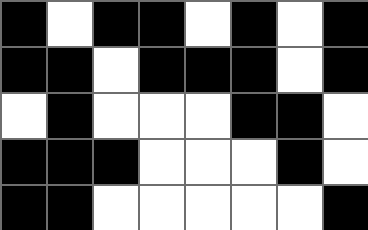[["black", "white", "black", "black", "white", "black", "white", "black"], ["black", "black", "white", "black", "black", "black", "white", "black"], ["white", "black", "white", "white", "white", "black", "black", "white"], ["black", "black", "black", "white", "white", "white", "black", "white"], ["black", "black", "white", "white", "white", "white", "white", "black"]]